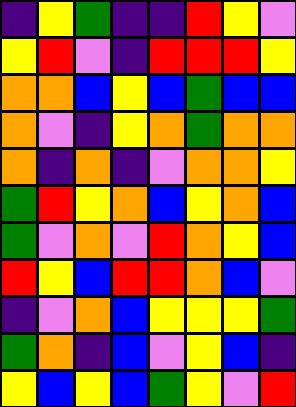[["indigo", "yellow", "green", "indigo", "indigo", "red", "yellow", "violet"], ["yellow", "red", "violet", "indigo", "red", "red", "red", "yellow"], ["orange", "orange", "blue", "yellow", "blue", "green", "blue", "blue"], ["orange", "violet", "indigo", "yellow", "orange", "green", "orange", "orange"], ["orange", "indigo", "orange", "indigo", "violet", "orange", "orange", "yellow"], ["green", "red", "yellow", "orange", "blue", "yellow", "orange", "blue"], ["green", "violet", "orange", "violet", "red", "orange", "yellow", "blue"], ["red", "yellow", "blue", "red", "red", "orange", "blue", "violet"], ["indigo", "violet", "orange", "blue", "yellow", "yellow", "yellow", "green"], ["green", "orange", "indigo", "blue", "violet", "yellow", "blue", "indigo"], ["yellow", "blue", "yellow", "blue", "green", "yellow", "violet", "red"]]